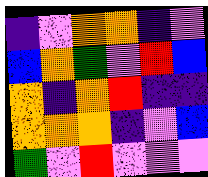[["indigo", "violet", "orange", "orange", "indigo", "violet"], ["blue", "orange", "green", "violet", "red", "blue"], ["orange", "indigo", "orange", "red", "indigo", "indigo"], ["orange", "orange", "orange", "indigo", "violet", "blue"], ["green", "violet", "red", "violet", "violet", "violet"]]